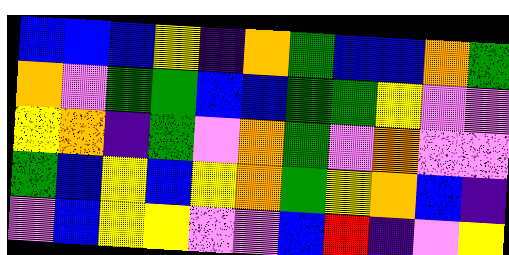[["blue", "blue", "blue", "yellow", "indigo", "orange", "green", "blue", "blue", "orange", "green"], ["orange", "violet", "green", "green", "blue", "blue", "green", "green", "yellow", "violet", "violet"], ["yellow", "orange", "indigo", "green", "violet", "orange", "green", "violet", "orange", "violet", "violet"], ["green", "blue", "yellow", "blue", "yellow", "orange", "green", "yellow", "orange", "blue", "indigo"], ["violet", "blue", "yellow", "yellow", "violet", "violet", "blue", "red", "indigo", "violet", "yellow"]]